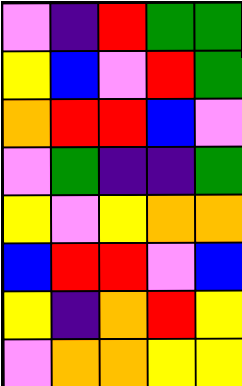[["violet", "indigo", "red", "green", "green"], ["yellow", "blue", "violet", "red", "green"], ["orange", "red", "red", "blue", "violet"], ["violet", "green", "indigo", "indigo", "green"], ["yellow", "violet", "yellow", "orange", "orange"], ["blue", "red", "red", "violet", "blue"], ["yellow", "indigo", "orange", "red", "yellow"], ["violet", "orange", "orange", "yellow", "yellow"]]